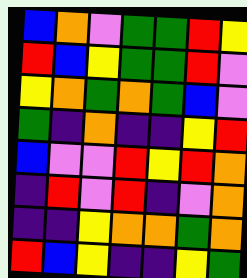[["blue", "orange", "violet", "green", "green", "red", "yellow"], ["red", "blue", "yellow", "green", "green", "red", "violet"], ["yellow", "orange", "green", "orange", "green", "blue", "violet"], ["green", "indigo", "orange", "indigo", "indigo", "yellow", "red"], ["blue", "violet", "violet", "red", "yellow", "red", "orange"], ["indigo", "red", "violet", "red", "indigo", "violet", "orange"], ["indigo", "indigo", "yellow", "orange", "orange", "green", "orange"], ["red", "blue", "yellow", "indigo", "indigo", "yellow", "green"]]